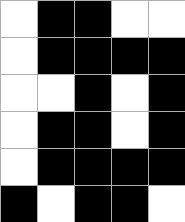[["white", "black", "black", "white", "white"], ["white", "black", "black", "black", "black"], ["white", "white", "black", "white", "black"], ["white", "black", "black", "white", "black"], ["white", "black", "black", "black", "black"], ["black", "white", "black", "black", "white"]]